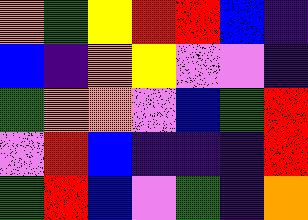[["orange", "green", "yellow", "red", "red", "blue", "indigo"], ["blue", "indigo", "orange", "yellow", "violet", "violet", "indigo"], ["green", "orange", "orange", "violet", "blue", "green", "red"], ["violet", "red", "blue", "indigo", "indigo", "indigo", "red"], ["green", "red", "blue", "violet", "green", "indigo", "orange"]]